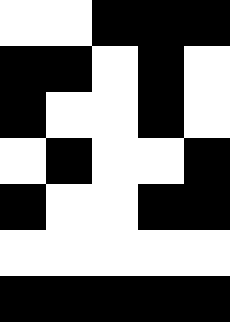[["white", "white", "black", "black", "black"], ["black", "black", "white", "black", "white"], ["black", "white", "white", "black", "white"], ["white", "black", "white", "white", "black"], ["black", "white", "white", "black", "black"], ["white", "white", "white", "white", "white"], ["black", "black", "black", "black", "black"]]